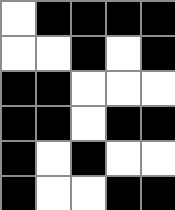[["white", "black", "black", "black", "black"], ["white", "white", "black", "white", "black"], ["black", "black", "white", "white", "white"], ["black", "black", "white", "black", "black"], ["black", "white", "black", "white", "white"], ["black", "white", "white", "black", "black"]]